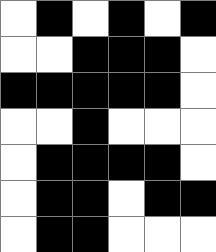[["white", "black", "white", "black", "white", "black"], ["white", "white", "black", "black", "black", "white"], ["black", "black", "black", "black", "black", "white"], ["white", "white", "black", "white", "white", "white"], ["white", "black", "black", "black", "black", "white"], ["white", "black", "black", "white", "black", "black"], ["white", "black", "black", "white", "white", "white"]]